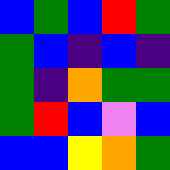[["blue", "green", "blue", "red", "green"], ["green", "blue", "indigo", "blue", "indigo"], ["green", "indigo", "orange", "green", "green"], ["green", "red", "blue", "violet", "blue"], ["blue", "blue", "yellow", "orange", "green"]]